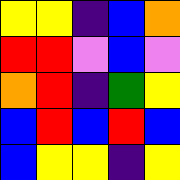[["yellow", "yellow", "indigo", "blue", "orange"], ["red", "red", "violet", "blue", "violet"], ["orange", "red", "indigo", "green", "yellow"], ["blue", "red", "blue", "red", "blue"], ["blue", "yellow", "yellow", "indigo", "yellow"]]